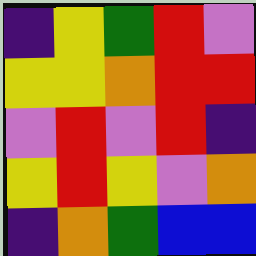[["indigo", "yellow", "green", "red", "violet"], ["yellow", "yellow", "orange", "red", "red"], ["violet", "red", "violet", "red", "indigo"], ["yellow", "red", "yellow", "violet", "orange"], ["indigo", "orange", "green", "blue", "blue"]]